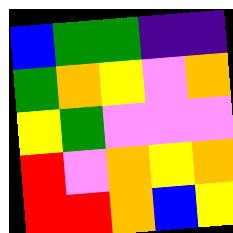[["blue", "green", "green", "indigo", "indigo"], ["green", "orange", "yellow", "violet", "orange"], ["yellow", "green", "violet", "violet", "violet"], ["red", "violet", "orange", "yellow", "orange"], ["red", "red", "orange", "blue", "yellow"]]